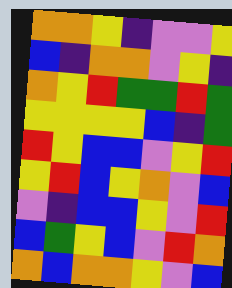[["orange", "orange", "yellow", "indigo", "violet", "violet", "yellow"], ["blue", "indigo", "orange", "orange", "violet", "yellow", "indigo"], ["orange", "yellow", "red", "green", "green", "red", "green"], ["yellow", "yellow", "yellow", "yellow", "blue", "indigo", "green"], ["red", "yellow", "blue", "blue", "violet", "yellow", "red"], ["yellow", "red", "blue", "yellow", "orange", "violet", "blue"], ["violet", "indigo", "blue", "blue", "yellow", "violet", "red"], ["blue", "green", "yellow", "blue", "violet", "red", "orange"], ["orange", "blue", "orange", "orange", "yellow", "violet", "blue"]]